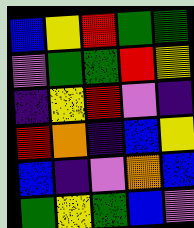[["blue", "yellow", "red", "green", "green"], ["violet", "green", "green", "red", "yellow"], ["indigo", "yellow", "red", "violet", "indigo"], ["red", "orange", "indigo", "blue", "yellow"], ["blue", "indigo", "violet", "orange", "blue"], ["green", "yellow", "green", "blue", "violet"]]